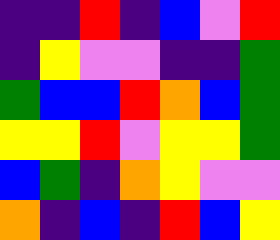[["indigo", "indigo", "red", "indigo", "blue", "violet", "red"], ["indigo", "yellow", "violet", "violet", "indigo", "indigo", "green"], ["green", "blue", "blue", "red", "orange", "blue", "green"], ["yellow", "yellow", "red", "violet", "yellow", "yellow", "green"], ["blue", "green", "indigo", "orange", "yellow", "violet", "violet"], ["orange", "indigo", "blue", "indigo", "red", "blue", "yellow"]]